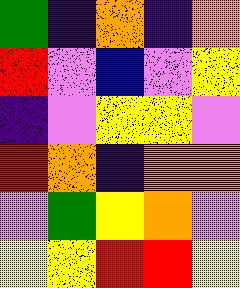[["green", "indigo", "orange", "indigo", "orange"], ["red", "violet", "blue", "violet", "yellow"], ["indigo", "violet", "yellow", "yellow", "violet"], ["red", "orange", "indigo", "orange", "orange"], ["violet", "green", "yellow", "orange", "violet"], ["yellow", "yellow", "red", "red", "yellow"]]